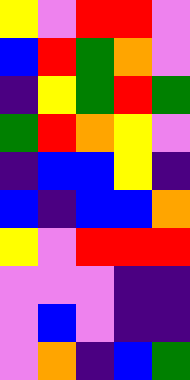[["yellow", "violet", "red", "red", "violet"], ["blue", "red", "green", "orange", "violet"], ["indigo", "yellow", "green", "red", "green"], ["green", "red", "orange", "yellow", "violet"], ["indigo", "blue", "blue", "yellow", "indigo"], ["blue", "indigo", "blue", "blue", "orange"], ["yellow", "violet", "red", "red", "red"], ["violet", "violet", "violet", "indigo", "indigo"], ["violet", "blue", "violet", "indigo", "indigo"], ["violet", "orange", "indigo", "blue", "green"]]